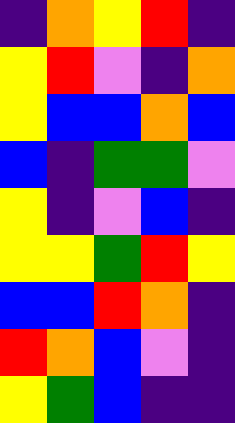[["indigo", "orange", "yellow", "red", "indigo"], ["yellow", "red", "violet", "indigo", "orange"], ["yellow", "blue", "blue", "orange", "blue"], ["blue", "indigo", "green", "green", "violet"], ["yellow", "indigo", "violet", "blue", "indigo"], ["yellow", "yellow", "green", "red", "yellow"], ["blue", "blue", "red", "orange", "indigo"], ["red", "orange", "blue", "violet", "indigo"], ["yellow", "green", "blue", "indigo", "indigo"]]